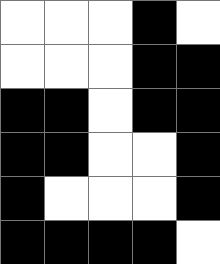[["white", "white", "white", "black", "white"], ["white", "white", "white", "black", "black"], ["black", "black", "white", "black", "black"], ["black", "black", "white", "white", "black"], ["black", "white", "white", "white", "black"], ["black", "black", "black", "black", "white"]]